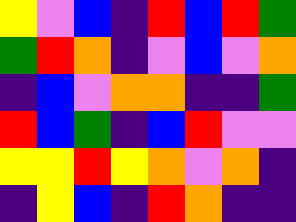[["yellow", "violet", "blue", "indigo", "red", "blue", "red", "green"], ["green", "red", "orange", "indigo", "violet", "blue", "violet", "orange"], ["indigo", "blue", "violet", "orange", "orange", "indigo", "indigo", "green"], ["red", "blue", "green", "indigo", "blue", "red", "violet", "violet"], ["yellow", "yellow", "red", "yellow", "orange", "violet", "orange", "indigo"], ["indigo", "yellow", "blue", "indigo", "red", "orange", "indigo", "indigo"]]